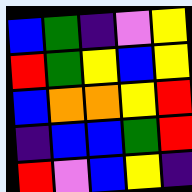[["blue", "green", "indigo", "violet", "yellow"], ["red", "green", "yellow", "blue", "yellow"], ["blue", "orange", "orange", "yellow", "red"], ["indigo", "blue", "blue", "green", "red"], ["red", "violet", "blue", "yellow", "indigo"]]